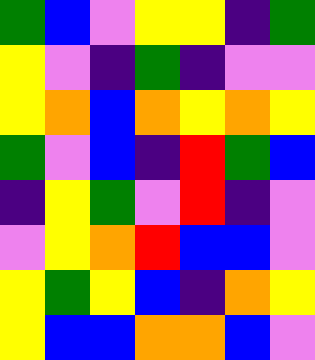[["green", "blue", "violet", "yellow", "yellow", "indigo", "green"], ["yellow", "violet", "indigo", "green", "indigo", "violet", "violet"], ["yellow", "orange", "blue", "orange", "yellow", "orange", "yellow"], ["green", "violet", "blue", "indigo", "red", "green", "blue"], ["indigo", "yellow", "green", "violet", "red", "indigo", "violet"], ["violet", "yellow", "orange", "red", "blue", "blue", "violet"], ["yellow", "green", "yellow", "blue", "indigo", "orange", "yellow"], ["yellow", "blue", "blue", "orange", "orange", "blue", "violet"]]